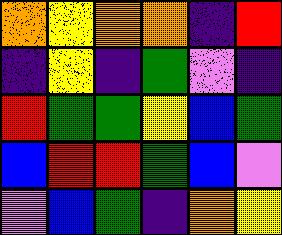[["orange", "yellow", "orange", "orange", "indigo", "red"], ["indigo", "yellow", "indigo", "green", "violet", "indigo"], ["red", "green", "green", "yellow", "blue", "green"], ["blue", "red", "red", "green", "blue", "violet"], ["violet", "blue", "green", "indigo", "orange", "yellow"]]